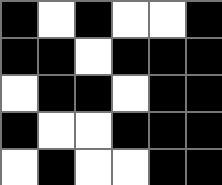[["black", "white", "black", "white", "white", "black"], ["black", "black", "white", "black", "black", "black"], ["white", "black", "black", "white", "black", "black"], ["black", "white", "white", "black", "black", "black"], ["white", "black", "white", "white", "black", "black"]]